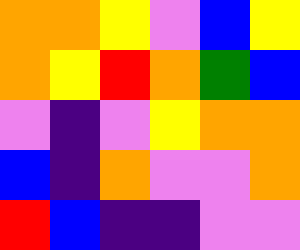[["orange", "orange", "yellow", "violet", "blue", "yellow"], ["orange", "yellow", "red", "orange", "green", "blue"], ["violet", "indigo", "violet", "yellow", "orange", "orange"], ["blue", "indigo", "orange", "violet", "violet", "orange"], ["red", "blue", "indigo", "indigo", "violet", "violet"]]